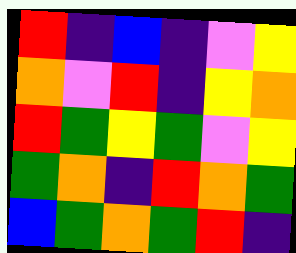[["red", "indigo", "blue", "indigo", "violet", "yellow"], ["orange", "violet", "red", "indigo", "yellow", "orange"], ["red", "green", "yellow", "green", "violet", "yellow"], ["green", "orange", "indigo", "red", "orange", "green"], ["blue", "green", "orange", "green", "red", "indigo"]]